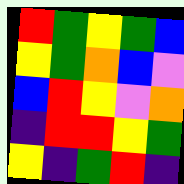[["red", "green", "yellow", "green", "blue"], ["yellow", "green", "orange", "blue", "violet"], ["blue", "red", "yellow", "violet", "orange"], ["indigo", "red", "red", "yellow", "green"], ["yellow", "indigo", "green", "red", "indigo"]]